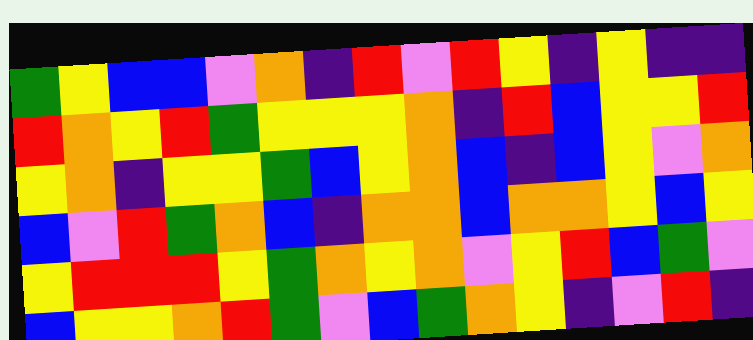[["green", "yellow", "blue", "blue", "violet", "orange", "indigo", "red", "violet", "red", "yellow", "indigo", "yellow", "indigo", "indigo"], ["red", "orange", "yellow", "red", "green", "yellow", "yellow", "yellow", "orange", "indigo", "red", "blue", "yellow", "yellow", "red"], ["yellow", "orange", "indigo", "yellow", "yellow", "green", "blue", "yellow", "orange", "blue", "indigo", "blue", "yellow", "violet", "orange"], ["blue", "violet", "red", "green", "orange", "blue", "indigo", "orange", "orange", "blue", "orange", "orange", "yellow", "blue", "yellow"], ["yellow", "red", "red", "red", "yellow", "green", "orange", "yellow", "orange", "violet", "yellow", "red", "blue", "green", "violet"], ["blue", "yellow", "yellow", "orange", "red", "green", "violet", "blue", "green", "orange", "yellow", "indigo", "violet", "red", "indigo"]]